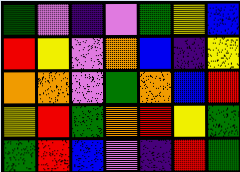[["green", "violet", "indigo", "violet", "green", "yellow", "blue"], ["red", "yellow", "violet", "orange", "blue", "indigo", "yellow"], ["orange", "orange", "violet", "green", "orange", "blue", "red"], ["yellow", "red", "green", "orange", "red", "yellow", "green"], ["green", "red", "blue", "violet", "indigo", "red", "green"]]